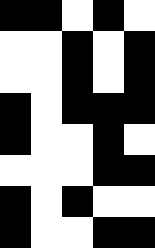[["black", "black", "white", "black", "white"], ["white", "white", "black", "white", "black"], ["white", "white", "black", "white", "black"], ["black", "white", "black", "black", "black"], ["black", "white", "white", "black", "white"], ["white", "white", "white", "black", "black"], ["black", "white", "black", "white", "white"], ["black", "white", "white", "black", "black"]]